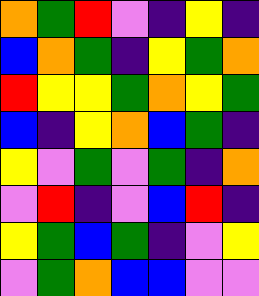[["orange", "green", "red", "violet", "indigo", "yellow", "indigo"], ["blue", "orange", "green", "indigo", "yellow", "green", "orange"], ["red", "yellow", "yellow", "green", "orange", "yellow", "green"], ["blue", "indigo", "yellow", "orange", "blue", "green", "indigo"], ["yellow", "violet", "green", "violet", "green", "indigo", "orange"], ["violet", "red", "indigo", "violet", "blue", "red", "indigo"], ["yellow", "green", "blue", "green", "indigo", "violet", "yellow"], ["violet", "green", "orange", "blue", "blue", "violet", "violet"]]